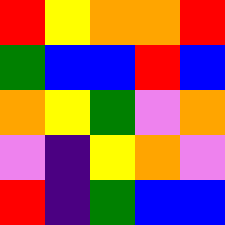[["red", "yellow", "orange", "orange", "red"], ["green", "blue", "blue", "red", "blue"], ["orange", "yellow", "green", "violet", "orange"], ["violet", "indigo", "yellow", "orange", "violet"], ["red", "indigo", "green", "blue", "blue"]]